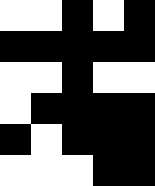[["white", "white", "black", "white", "black"], ["black", "black", "black", "black", "black"], ["white", "white", "black", "white", "white"], ["white", "black", "black", "black", "black"], ["black", "white", "black", "black", "black"], ["white", "white", "white", "black", "black"]]